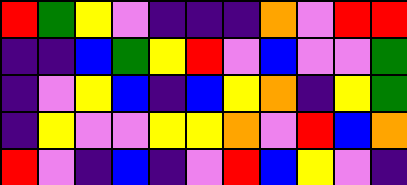[["red", "green", "yellow", "violet", "indigo", "indigo", "indigo", "orange", "violet", "red", "red"], ["indigo", "indigo", "blue", "green", "yellow", "red", "violet", "blue", "violet", "violet", "green"], ["indigo", "violet", "yellow", "blue", "indigo", "blue", "yellow", "orange", "indigo", "yellow", "green"], ["indigo", "yellow", "violet", "violet", "yellow", "yellow", "orange", "violet", "red", "blue", "orange"], ["red", "violet", "indigo", "blue", "indigo", "violet", "red", "blue", "yellow", "violet", "indigo"]]